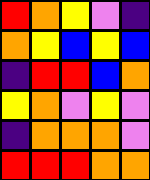[["red", "orange", "yellow", "violet", "indigo"], ["orange", "yellow", "blue", "yellow", "blue"], ["indigo", "red", "red", "blue", "orange"], ["yellow", "orange", "violet", "yellow", "violet"], ["indigo", "orange", "orange", "orange", "violet"], ["red", "red", "red", "orange", "orange"]]